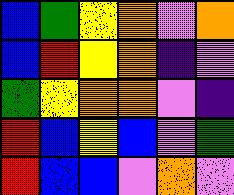[["blue", "green", "yellow", "orange", "violet", "orange"], ["blue", "red", "yellow", "orange", "indigo", "violet"], ["green", "yellow", "orange", "orange", "violet", "indigo"], ["red", "blue", "yellow", "blue", "violet", "green"], ["red", "blue", "blue", "violet", "orange", "violet"]]